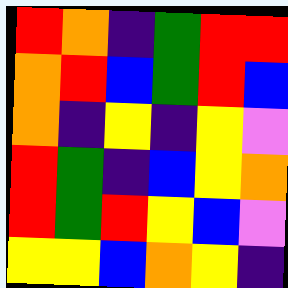[["red", "orange", "indigo", "green", "red", "red"], ["orange", "red", "blue", "green", "red", "blue"], ["orange", "indigo", "yellow", "indigo", "yellow", "violet"], ["red", "green", "indigo", "blue", "yellow", "orange"], ["red", "green", "red", "yellow", "blue", "violet"], ["yellow", "yellow", "blue", "orange", "yellow", "indigo"]]